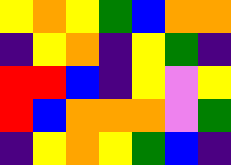[["yellow", "orange", "yellow", "green", "blue", "orange", "orange"], ["indigo", "yellow", "orange", "indigo", "yellow", "green", "indigo"], ["red", "red", "blue", "indigo", "yellow", "violet", "yellow"], ["red", "blue", "orange", "orange", "orange", "violet", "green"], ["indigo", "yellow", "orange", "yellow", "green", "blue", "indigo"]]